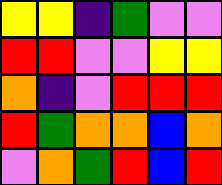[["yellow", "yellow", "indigo", "green", "violet", "violet"], ["red", "red", "violet", "violet", "yellow", "yellow"], ["orange", "indigo", "violet", "red", "red", "red"], ["red", "green", "orange", "orange", "blue", "orange"], ["violet", "orange", "green", "red", "blue", "red"]]